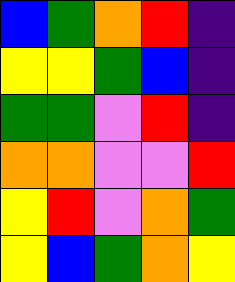[["blue", "green", "orange", "red", "indigo"], ["yellow", "yellow", "green", "blue", "indigo"], ["green", "green", "violet", "red", "indigo"], ["orange", "orange", "violet", "violet", "red"], ["yellow", "red", "violet", "orange", "green"], ["yellow", "blue", "green", "orange", "yellow"]]